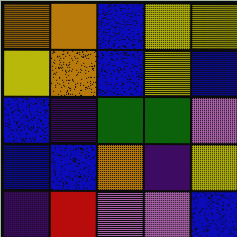[["orange", "orange", "blue", "yellow", "yellow"], ["yellow", "orange", "blue", "yellow", "blue"], ["blue", "indigo", "green", "green", "violet"], ["blue", "blue", "orange", "indigo", "yellow"], ["indigo", "red", "violet", "violet", "blue"]]